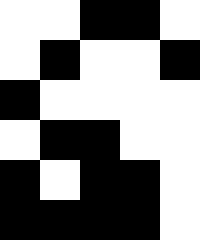[["white", "white", "black", "black", "white"], ["white", "black", "white", "white", "black"], ["black", "white", "white", "white", "white"], ["white", "black", "black", "white", "white"], ["black", "white", "black", "black", "white"], ["black", "black", "black", "black", "white"]]